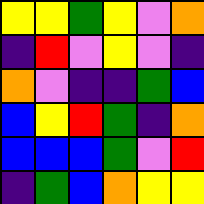[["yellow", "yellow", "green", "yellow", "violet", "orange"], ["indigo", "red", "violet", "yellow", "violet", "indigo"], ["orange", "violet", "indigo", "indigo", "green", "blue"], ["blue", "yellow", "red", "green", "indigo", "orange"], ["blue", "blue", "blue", "green", "violet", "red"], ["indigo", "green", "blue", "orange", "yellow", "yellow"]]